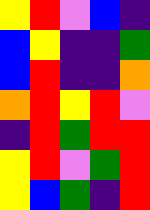[["yellow", "red", "violet", "blue", "indigo"], ["blue", "yellow", "indigo", "indigo", "green"], ["blue", "red", "indigo", "indigo", "orange"], ["orange", "red", "yellow", "red", "violet"], ["indigo", "red", "green", "red", "red"], ["yellow", "red", "violet", "green", "red"], ["yellow", "blue", "green", "indigo", "red"]]